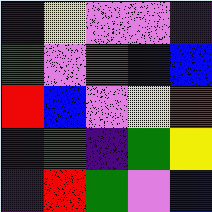[["indigo", "yellow", "violet", "violet", "indigo"], ["green", "violet", "red", "blue", "blue"], ["red", "blue", "violet", "yellow", "red"], ["indigo", "green", "indigo", "green", "yellow"], ["indigo", "red", "green", "violet", "blue"]]